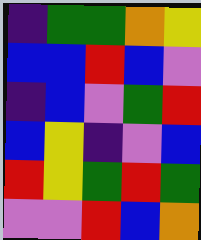[["indigo", "green", "green", "orange", "yellow"], ["blue", "blue", "red", "blue", "violet"], ["indigo", "blue", "violet", "green", "red"], ["blue", "yellow", "indigo", "violet", "blue"], ["red", "yellow", "green", "red", "green"], ["violet", "violet", "red", "blue", "orange"]]